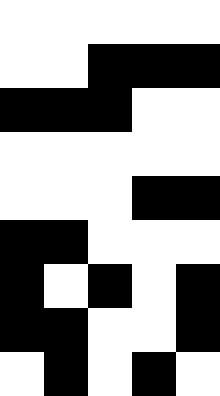[["white", "white", "white", "white", "white"], ["white", "white", "black", "black", "black"], ["black", "black", "black", "white", "white"], ["white", "white", "white", "white", "white"], ["white", "white", "white", "black", "black"], ["black", "black", "white", "white", "white"], ["black", "white", "black", "white", "black"], ["black", "black", "white", "white", "black"], ["white", "black", "white", "black", "white"]]